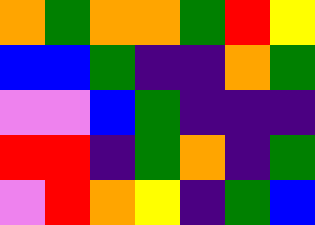[["orange", "green", "orange", "orange", "green", "red", "yellow"], ["blue", "blue", "green", "indigo", "indigo", "orange", "green"], ["violet", "violet", "blue", "green", "indigo", "indigo", "indigo"], ["red", "red", "indigo", "green", "orange", "indigo", "green"], ["violet", "red", "orange", "yellow", "indigo", "green", "blue"]]